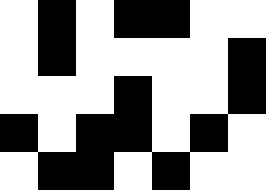[["white", "black", "white", "black", "black", "white", "white"], ["white", "black", "white", "white", "white", "white", "black"], ["white", "white", "white", "black", "white", "white", "black"], ["black", "white", "black", "black", "white", "black", "white"], ["white", "black", "black", "white", "black", "white", "white"]]